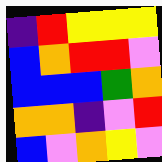[["indigo", "red", "yellow", "yellow", "yellow"], ["blue", "orange", "red", "red", "violet"], ["blue", "blue", "blue", "green", "orange"], ["orange", "orange", "indigo", "violet", "red"], ["blue", "violet", "orange", "yellow", "violet"]]